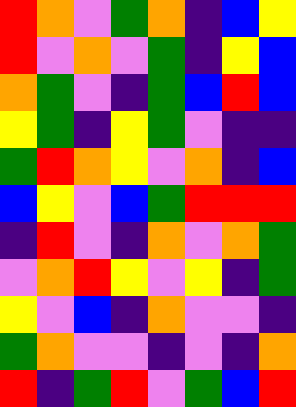[["red", "orange", "violet", "green", "orange", "indigo", "blue", "yellow"], ["red", "violet", "orange", "violet", "green", "indigo", "yellow", "blue"], ["orange", "green", "violet", "indigo", "green", "blue", "red", "blue"], ["yellow", "green", "indigo", "yellow", "green", "violet", "indigo", "indigo"], ["green", "red", "orange", "yellow", "violet", "orange", "indigo", "blue"], ["blue", "yellow", "violet", "blue", "green", "red", "red", "red"], ["indigo", "red", "violet", "indigo", "orange", "violet", "orange", "green"], ["violet", "orange", "red", "yellow", "violet", "yellow", "indigo", "green"], ["yellow", "violet", "blue", "indigo", "orange", "violet", "violet", "indigo"], ["green", "orange", "violet", "violet", "indigo", "violet", "indigo", "orange"], ["red", "indigo", "green", "red", "violet", "green", "blue", "red"]]